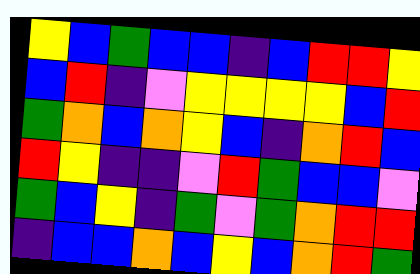[["yellow", "blue", "green", "blue", "blue", "indigo", "blue", "red", "red", "yellow"], ["blue", "red", "indigo", "violet", "yellow", "yellow", "yellow", "yellow", "blue", "red"], ["green", "orange", "blue", "orange", "yellow", "blue", "indigo", "orange", "red", "blue"], ["red", "yellow", "indigo", "indigo", "violet", "red", "green", "blue", "blue", "violet"], ["green", "blue", "yellow", "indigo", "green", "violet", "green", "orange", "red", "red"], ["indigo", "blue", "blue", "orange", "blue", "yellow", "blue", "orange", "red", "green"]]